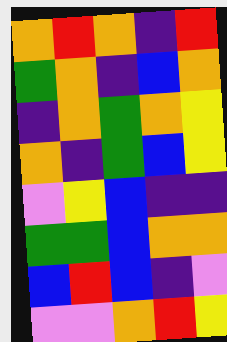[["orange", "red", "orange", "indigo", "red"], ["green", "orange", "indigo", "blue", "orange"], ["indigo", "orange", "green", "orange", "yellow"], ["orange", "indigo", "green", "blue", "yellow"], ["violet", "yellow", "blue", "indigo", "indigo"], ["green", "green", "blue", "orange", "orange"], ["blue", "red", "blue", "indigo", "violet"], ["violet", "violet", "orange", "red", "yellow"]]